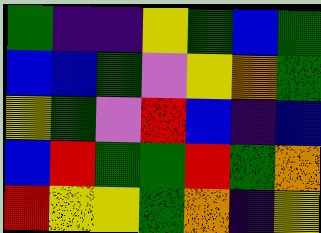[["green", "indigo", "indigo", "yellow", "green", "blue", "green"], ["blue", "blue", "green", "violet", "yellow", "orange", "green"], ["yellow", "green", "violet", "red", "blue", "indigo", "blue"], ["blue", "red", "green", "green", "red", "green", "orange"], ["red", "yellow", "yellow", "green", "orange", "indigo", "yellow"]]